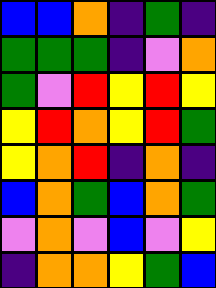[["blue", "blue", "orange", "indigo", "green", "indigo"], ["green", "green", "green", "indigo", "violet", "orange"], ["green", "violet", "red", "yellow", "red", "yellow"], ["yellow", "red", "orange", "yellow", "red", "green"], ["yellow", "orange", "red", "indigo", "orange", "indigo"], ["blue", "orange", "green", "blue", "orange", "green"], ["violet", "orange", "violet", "blue", "violet", "yellow"], ["indigo", "orange", "orange", "yellow", "green", "blue"]]